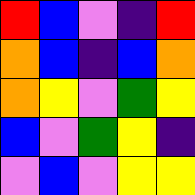[["red", "blue", "violet", "indigo", "red"], ["orange", "blue", "indigo", "blue", "orange"], ["orange", "yellow", "violet", "green", "yellow"], ["blue", "violet", "green", "yellow", "indigo"], ["violet", "blue", "violet", "yellow", "yellow"]]